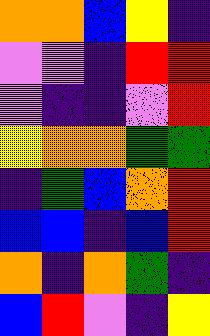[["orange", "orange", "blue", "yellow", "indigo"], ["violet", "violet", "indigo", "red", "red"], ["violet", "indigo", "indigo", "violet", "red"], ["yellow", "orange", "orange", "green", "green"], ["indigo", "green", "blue", "orange", "red"], ["blue", "blue", "indigo", "blue", "red"], ["orange", "indigo", "orange", "green", "indigo"], ["blue", "red", "violet", "indigo", "yellow"]]